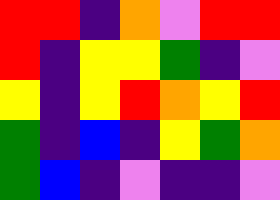[["red", "red", "indigo", "orange", "violet", "red", "red"], ["red", "indigo", "yellow", "yellow", "green", "indigo", "violet"], ["yellow", "indigo", "yellow", "red", "orange", "yellow", "red"], ["green", "indigo", "blue", "indigo", "yellow", "green", "orange"], ["green", "blue", "indigo", "violet", "indigo", "indigo", "violet"]]